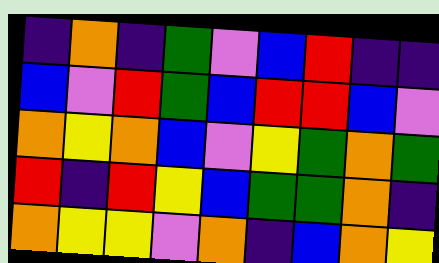[["indigo", "orange", "indigo", "green", "violet", "blue", "red", "indigo", "indigo"], ["blue", "violet", "red", "green", "blue", "red", "red", "blue", "violet"], ["orange", "yellow", "orange", "blue", "violet", "yellow", "green", "orange", "green"], ["red", "indigo", "red", "yellow", "blue", "green", "green", "orange", "indigo"], ["orange", "yellow", "yellow", "violet", "orange", "indigo", "blue", "orange", "yellow"]]